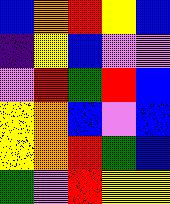[["blue", "orange", "red", "yellow", "blue"], ["indigo", "yellow", "blue", "violet", "violet"], ["violet", "red", "green", "red", "blue"], ["yellow", "orange", "blue", "violet", "blue"], ["yellow", "orange", "red", "green", "blue"], ["green", "violet", "red", "yellow", "yellow"]]